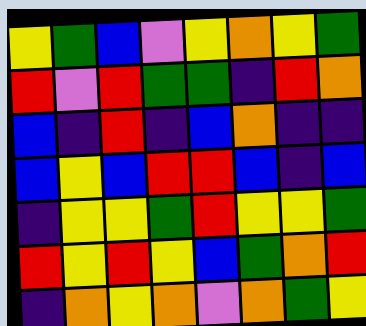[["yellow", "green", "blue", "violet", "yellow", "orange", "yellow", "green"], ["red", "violet", "red", "green", "green", "indigo", "red", "orange"], ["blue", "indigo", "red", "indigo", "blue", "orange", "indigo", "indigo"], ["blue", "yellow", "blue", "red", "red", "blue", "indigo", "blue"], ["indigo", "yellow", "yellow", "green", "red", "yellow", "yellow", "green"], ["red", "yellow", "red", "yellow", "blue", "green", "orange", "red"], ["indigo", "orange", "yellow", "orange", "violet", "orange", "green", "yellow"]]